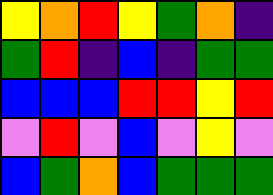[["yellow", "orange", "red", "yellow", "green", "orange", "indigo"], ["green", "red", "indigo", "blue", "indigo", "green", "green"], ["blue", "blue", "blue", "red", "red", "yellow", "red"], ["violet", "red", "violet", "blue", "violet", "yellow", "violet"], ["blue", "green", "orange", "blue", "green", "green", "green"]]